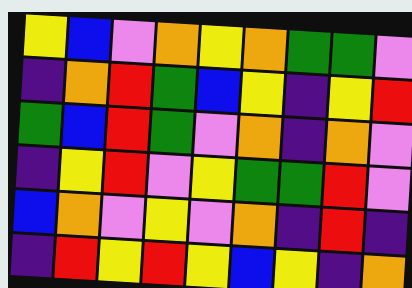[["yellow", "blue", "violet", "orange", "yellow", "orange", "green", "green", "violet"], ["indigo", "orange", "red", "green", "blue", "yellow", "indigo", "yellow", "red"], ["green", "blue", "red", "green", "violet", "orange", "indigo", "orange", "violet"], ["indigo", "yellow", "red", "violet", "yellow", "green", "green", "red", "violet"], ["blue", "orange", "violet", "yellow", "violet", "orange", "indigo", "red", "indigo"], ["indigo", "red", "yellow", "red", "yellow", "blue", "yellow", "indigo", "orange"]]